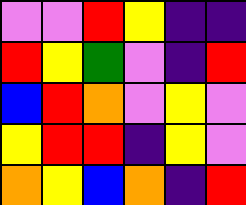[["violet", "violet", "red", "yellow", "indigo", "indigo"], ["red", "yellow", "green", "violet", "indigo", "red"], ["blue", "red", "orange", "violet", "yellow", "violet"], ["yellow", "red", "red", "indigo", "yellow", "violet"], ["orange", "yellow", "blue", "orange", "indigo", "red"]]